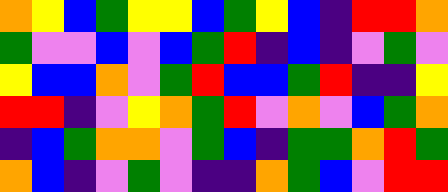[["orange", "yellow", "blue", "green", "yellow", "yellow", "blue", "green", "yellow", "blue", "indigo", "red", "red", "orange"], ["green", "violet", "violet", "blue", "violet", "blue", "green", "red", "indigo", "blue", "indigo", "violet", "green", "violet"], ["yellow", "blue", "blue", "orange", "violet", "green", "red", "blue", "blue", "green", "red", "indigo", "indigo", "yellow"], ["red", "red", "indigo", "violet", "yellow", "orange", "green", "red", "violet", "orange", "violet", "blue", "green", "orange"], ["indigo", "blue", "green", "orange", "orange", "violet", "green", "blue", "indigo", "green", "green", "orange", "red", "green"], ["orange", "blue", "indigo", "violet", "green", "violet", "indigo", "indigo", "orange", "green", "blue", "violet", "red", "red"]]